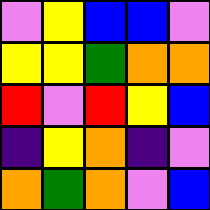[["violet", "yellow", "blue", "blue", "violet"], ["yellow", "yellow", "green", "orange", "orange"], ["red", "violet", "red", "yellow", "blue"], ["indigo", "yellow", "orange", "indigo", "violet"], ["orange", "green", "orange", "violet", "blue"]]